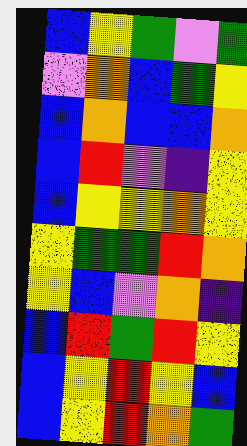[["blue", "yellow", "green", "violet", "green"], ["violet", "orange", "blue", "green", "yellow"], ["blue", "orange", "blue", "blue", "orange"], ["blue", "red", "violet", "indigo", "yellow"], ["blue", "yellow", "yellow", "orange", "yellow"], ["yellow", "green", "green", "red", "orange"], ["yellow", "blue", "violet", "orange", "indigo"], ["blue", "red", "green", "red", "yellow"], ["blue", "yellow", "red", "yellow", "blue"], ["blue", "yellow", "red", "orange", "green"]]